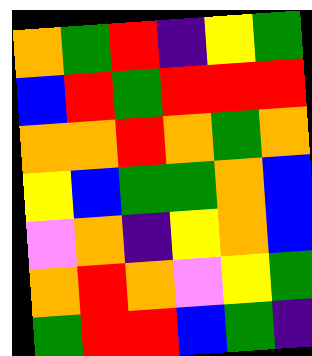[["orange", "green", "red", "indigo", "yellow", "green"], ["blue", "red", "green", "red", "red", "red"], ["orange", "orange", "red", "orange", "green", "orange"], ["yellow", "blue", "green", "green", "orange", "blue"], ["violet", "orange", "indigo", "yellow", "orange", "blue"], ["orange", "red", "orange", "violet", "yellow", "green"], ["green", "red", "red", "blue", "green", "indigo"]]